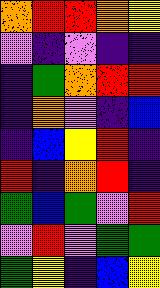[["orange", "red", "red", "orange", "yellow"], ["violet", "indigo", "violet", "indigo", "indigo"], ["indigo", "green", "orange", "red", "red"], ["indigo", "orange", "violet", "indigo", "blue"], ["indigo", "blue", "yellow", "red", "indigo"], ["red", "indigo", "orange", "red", "indigo"], ["green", "blue", "green", "violet", "red"], ["violet", "red", "violet", "green", "green"], ["green", "yellow", "indigo", "blue", "yellow"]]